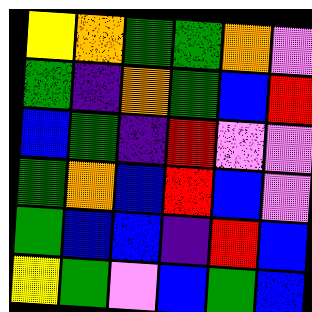[["yellow", "orange", "green", "green", "orange", "violet"], ["green", "indigo", "orange", "green", "blue", "red"], ["blue", "green", "indigo", "red", "violet", "violet"], ["green", "orange", "blue", "red", "blue", "violet"], ["green", "blue", "blue", "indigo", "red", "blue"], ["yellow", "green", "violet", "blue", "green", "blue"]]